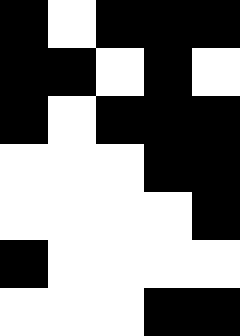[["black", "white", "black", "black", "black"], ["black", "black", "white", "black", "white"], ["black", "white", "black", "black", "black"], ["white", "white", "white", "black", "black"], ["white", "white", "white", "white", "black"], ["black", "white", "white", "white", "white"], ["white", "white", "white", "black", "black"]]